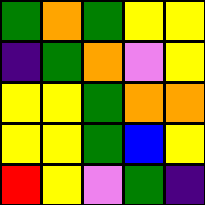[["green", "orange", "green", "yellow", "yellow"], ["indigo", "green", "orange", "violet", "yellow"], ["yellow", "yellow", "green", "orange", "orange"], ["yellow", "yellow", "green", "blue", "yellow"], ["red", "yellow", "violet", "green", "indigo"]]